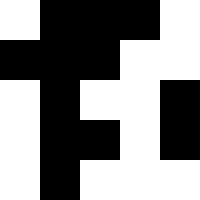[["white", "black", "black", "black", "white"], ["black", "black", "black", "white", "white"], ["white", "black", "white", "white", "black"], ["white", "black", "black", "white", "black"], ["white", "black", "white", "white", "white"]]